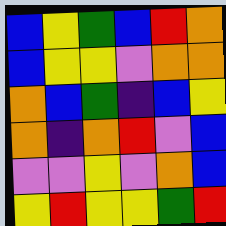[["blue", "yellow", "green", "blue", "red", "orange"], ["blue", "yellow", "yellow", "violet", "orange", "orange"], ["orange", "blue", "green", "indigo", "blue", "yellow"], ["orange", "indigo", "orange", "red", "violet", "blue"], ["violet", "violet", "yellow", "violet", "orange", "blue"], ["yellow", "red", "yellow", "yellow", "green", "red"]]